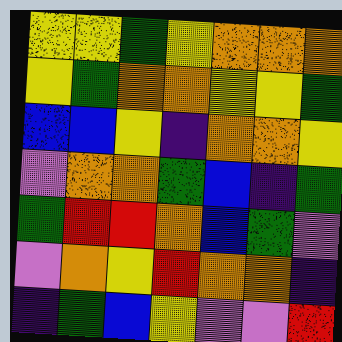[["yellow", "yellow", "green", "yellow", "orange", "orange", "orange"], ["yellow", "green", "orange", "orange", "yellow", "yellow", "green"], ["blue", "blue", "yellow", "indigo", "orange", "orange", "yellow"], ["violet", "orange", "orange", "green", "blue", "indigo", "green"], ["green", "red", "red", "orange", "blue", "green", "violet"], ["violet", "orange", "yellow", "red", "orange", "orange", "indigo"], ["indigo", "green", "blue", "yellow", "violet", "violet", "red"]]